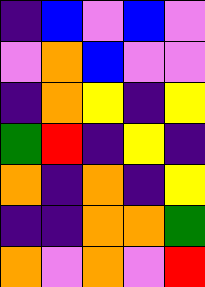[["indigo", "blue", "violet", "blue", "violet"], ["violet", "orange", "blue", "violet", "violet"], ["indigo", "orange", "yellow", "indigo", "yellow"], ["green", "red", "indigo", "yellow", "indigo"], ["orange", "indigo", "orange", "indigo", "yellow"], ["indigo", "indigo", "orange", "orange", "green"], ["orange", "violet", "orange", "violet", "red"]]